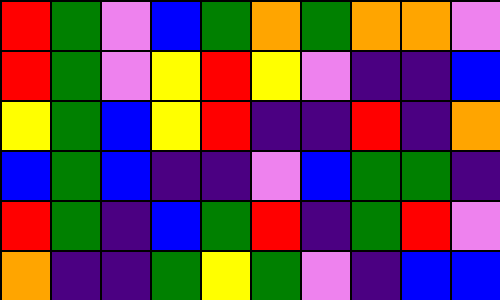[["red", "green", "violet", "blue", "green", "orange", "green", "orange", "orange", "violet"], ["red", "green", "violet", "yellow", "red", "yellow", "violet", "indigo", "indigo", "blue"], ["yellow", "green", "blue", "yellow", "red", "indigo", "indigo", "red", "indigo", "orange"], ["blue", "green", "blue", "indigo", "indigo", "violet", "blue", "green", "green", "indigo"], ["red", "green", "indigo", "blue", "green", "red", "indigo", "green", "red", "violet"], ["orange", "indigo", "indigo", "green", "yellow", "green", "violet", "indigo", "blue", "blue"]]